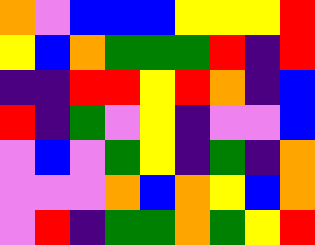[["orange", "violet", "blue", "blue", "blue", "yellow", "yellow", "yellow", "red"], ["yellow", "blue", "orange", "green", "green", "green", "red", "indigo", "red"], ["indigo", "indigo", "red", "red", "yellow", "red", "orange", "indigo", "blue"], ["red", "indigo", "green", "violet", "yellow", "indigo", "violet", "violet", "blue"], ["violet", "blue", "violet", "green", "yellow", "indigo", "green", "indigo", "orange"], ["violet", "violet", "violet", "orange", "blue", "orange", "yellow", "blue", "orange"], ["violet", "red", "indigo", "green", "green", "orange", "green", "yellow", "red"]]